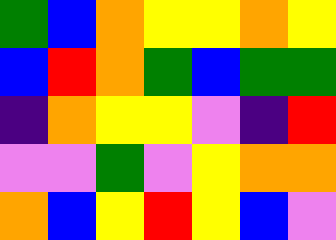[["green", "blue", "orange", "yellow", "yellow", "orange", "yellow"], ["blue", "red", "orange", "green", "blue", "green", "green"], ["indigo", "orange", "yellow", "yellow", "violet", "indigo", "red"], ["violet", "violet", "green", "violet", "yellow", "orange", "orange"], ["orange", "blue", "yellow", "red", "yellow", "blue", "violet"]]